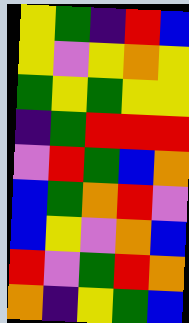[["yellow", "green", "indigo", "red", "blue"], ["yellow", "violet", "yellow", "orange", "yellow"], ["green", "yellow", "green", "yellow", "yellow"], ["indigo", "green", "red", "red", "red"], ["violet", "red", "green", "blue", "orange"], ["blue", "green", "orange", "red", "violet"], ["blue", "yellow", "violet", "orange", "blue"], ["red", "violet", "green", "red", "orange"], ["orange", "indigo", "yellow", "green", "blue"]]